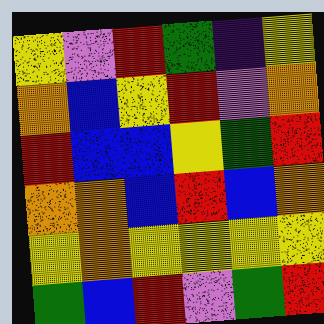[["yellow", "violet", "red", "green", "indigo", "yellow"], ["orange", "blue", "yellow", "red", "violet", "orange"], ["red", "blue", "blue", "yellow", "green", "red"], ["orange", "orange", "blue", "red", "blue", "orange"], ["yellow", "orange", "yellow", "yellow", "yellow", "yellow"], ["green", "blue", "red", "violet", "green", "red"]]